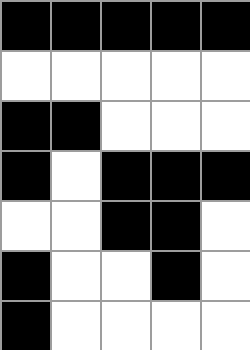[["black", "black", "black", "black", "black"], ["white", "white", "white", "white", "white"], ["black", "black", "white", "white", "white"], ["black", "white", "black", "black", "black"], ["white", "white", "black", "black", "white"], ["black", "white", "white", "black", "white"], ["black", "white", "white", "white", "white"]]